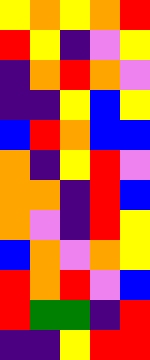[["yellow", "orange", "yellow", "orange", "red"], ["red", "yellow", "indigo", "violet", "yellow"], ["indigo", "orange", "red", "orange", "violet"], ["indigo", "indigo", "yellow", "blue", "yellow"], ["blue", "red", "orange", "blue", "blue"], ["orange", "indigo", "yellow", "red", "violet"], ["orange", "orange", "indigo", "red", "blue"], ["orange", "violet", "indigo", "red", "yellow"], ["blue", "orange", "violet", "orange", "yellow"], ["red", "orange", "red", "violet", "blue"], ["red", "green", "green", "indigo", "red"], ["indigo", "indigo", "yellow", "red", "red"]]